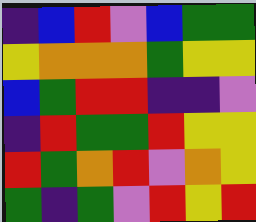[["indigo", "blue", "red", "violet", "blue", "green", "green"], ["yellow", "orange", "orange", "orange", "green", "yellow", "yellow"], ["blue", "green", "red", "red", "indigo", "indigo", "violet"], ["indigo", "red", "green", "green", "red", "yellow", "yellow"], ["red", "green", "orange", "red", "violet", "orange", "yellow"], ["green", "indigo", "green", "violet", "red", "yellow", "red"]]